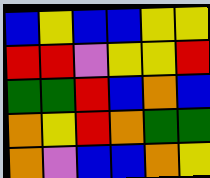[["blue", "yellow", "blue", "blue", "yellow", "yellow"], ["red", "red", "violet", "yellow", "yellow", "red"], ["green", "green", "red", "blue", "orange", "blue"], ["orange", "yellow", "red", "orange", "green", "green"], ["orange", "violet", "blue", "blue", "orange", "yellow"]]